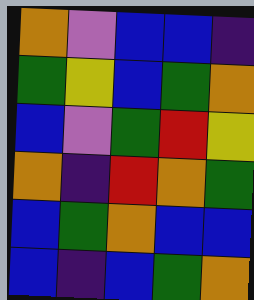[["orange", "violet", "blue", "blue", "indigo"], ["green", "yellow", "blue", "green", "orange"], ["blue", "violet", "green", "red", "yellow"], ["orange", "indigo", "red", "orange", "green"], ["blue", "green", "orange", "blue", "blue"], ["blue", "indigo", "blue", "green", "orange"]]